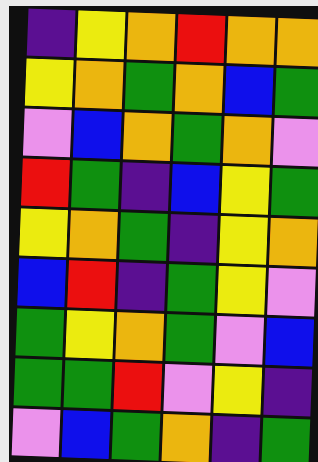[["indigo", "yellow", "orange", "red", "orange", "orange"], ["yellow", "orange", "green", "orange", "blue", "green"], ["violet", "blue", "orange", "green", "orange", "violet"], ["red", "green", "indigo", "blue", "yellow", "green"], ["yellow", "orange", "green", "indigo", "yellow", "orange"], ["blue", "red", "indigo", "green", "yellow", "violet"], ["green", "yellow", "orange", "green", "violet", "blue"], ["green", "green", "red", "violet", "yellow", "indigo"], ["violet", "blue", "green", "orange", "indigo", "green"]]